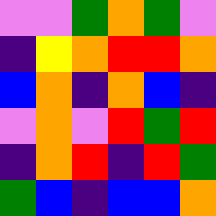[["violet", "violet", "green", "orange", "green", "violet"], ["indigo", "yellow", "orange", "red", "red", "orange"], ["blue", "orange", "indigo", "orange", "blue", "indigo"], ["violet", "orange", "violet", "red", "green", "red"], ["indigo", "orange", "red", "indigo", "red", "green"], ["green", "blue", "indigo", "blue", "blue", "orange"]]